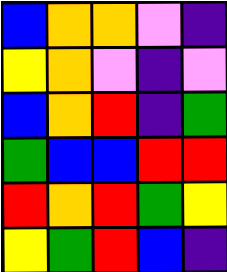[["blue", "orange", "orange", "violet", "indigo"], ["yellow", "orange", "violet", "indigo", "violet"], ["blue", "orange", "red", "indigo", "green"], ["green", "blue", "blue", "red", "red"], ["red", "orange", "red", "green", "yellow"], ["yellow", "green", "red", "blue", "indigo"]]